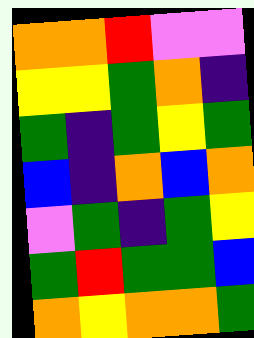[["orange", "orange", "red", "violet", "violet"], ["yellow", "yellow", "green", "orange", "indigo"], ["green", "indigo", "green", "yellow", "green"], ["blue", "indigo", "orange", "blue", "orange"], ["violet", "green", "indigo", "green", "yellow"], ["green", "red", "green", "green", "blue"], ["orange", "yellow", "orange", "orange", "green"]]